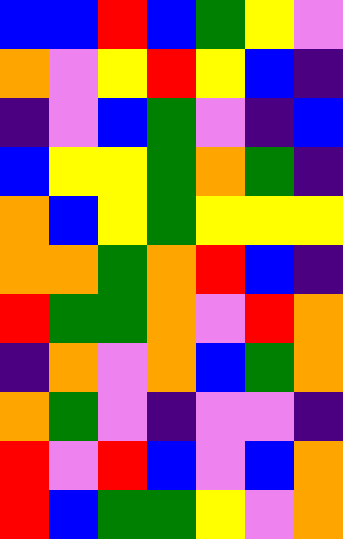[["blue", "blue", "red", "blue", "green", "yellow", "violet"], ["orange", "violet", "yellow", "red", "yellow", "blue", "indigo"], ["indigo", "violet", "blue", "green", "violet", "indigo", "blue"], ["blue", "yellow", "yellow", "green", "orange", "green", "indigo"], ["orange", "blue", "yellow", "green", "yellow", "yellow", "yellow"], ["orange", "orange", "green", "orange", "red", "blue", "indigo"], ["red", "green", "green", "orange", "violet", "red", "orange"], ["indigo", "orange", "violet", "orange", "blue", "green", "orange"], ["orange", "green", "violet", "indigo", "violet", "violet", "indigo"], ["red", "violet", "red", "blue", "violet", "blue", "orange"], ["red", "blue", "green", "green", "yellow", "violet", "orange"]]